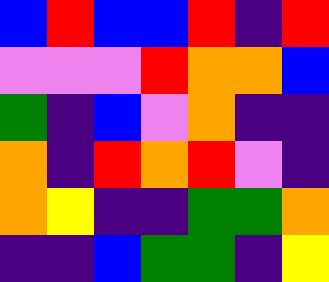[["blue", "red", "blue", "blue", "red", "indigo", "red"], ["violet", "violet", "violet", "red", "orange", "orange", "blue"], ["green", "indigo", "blue", "violet", "orange", "indigo", "indigo"], ["orange", "indigo", "red", "orange", "red", "violet", "indigo"], ["orange", "yellow", "indigo", "indigo", "green", "green", "orange"], ["indigo", "indigo", "blue", "green", "green", "indigo", "yellow"]]